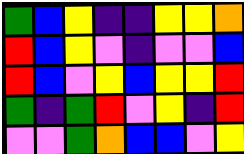[["green", "blue", "yellow", "indigo", "indigo", "yellow", "yellow", "orange"], ["red", "blue", "yellow", "violet", "indigo", "violet", "violet", "blue"], ["red", "blue", "violet", "yellow", "blue", "yellow", "yellow", "red"], ["green", "indigo", "green", "red", "violet", "yellow", "indigo", "red"], ["violet", "violet", "green", "orange", "blue", "blue", "violet", "yellow"]]